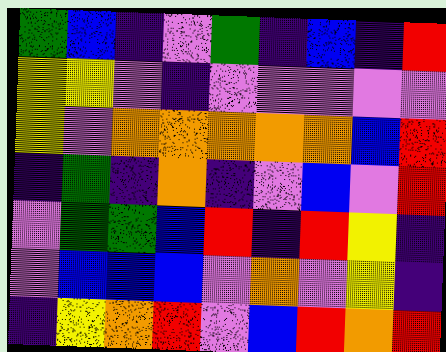[["green", "blue", "indigo", "violet", "green", "indigo", "blue", "indigo", "red"], ["yellow", "yellow", "violet", "indigo", "violet", "violet", "violet", "violet", "violet"], ["yellow", "violet", "orange", "orange", "orange", "orange", "orange", "blue", "red"], ["indigo", "green", "indigo", "orange", "indigo", "violet", "blue", "violet", "red"], ["violet", "green", "green", "blue", "red", "indigo", "red", "yellow", "indigo"], ["violet", "blue", "blue", "blue", "violet", "orange", "violet", "yellow", "indigo"], ["indigo", "yellow", "orange", "red", "violet", "blue", "red", "orange", "red"]]